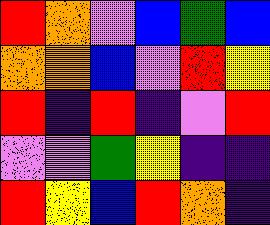[["red", "orange", "violet", "blue", "green", "blue"], ["orange", "orange", "blue", "violet", "red", "yellow"], ["red", "indigo", "red", "indigo", "violet", "red"], ["violet", "violet", "green", "yellow", "indigo", "indigo"], ["red", "yellow", "blue", "red", "orange", "indigo"]]